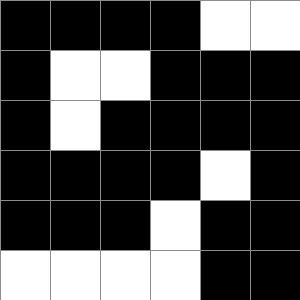[["black", "black", "black", "black", "white", "white"], ["black", "white", "white", "black", "black", "black"], ["black", "white", "black", "black", "black", "black"], ["black", "black", "black", "black", "white", "black"], ["black", "black", "black", "white", "black", "black"], ["white", "white", "white", "white", "black", "black"]]